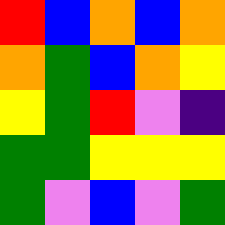[["red", "blue", "orange", "blue", "orange"], ["orange", "green", "blue", "orange", "yellow"], ["yellow", "green", "red", "violet", "indigo"], ["green", "green", "yellow", "yellow", "yellow"], ["green", "violet", "blue", "violet", "green"]]